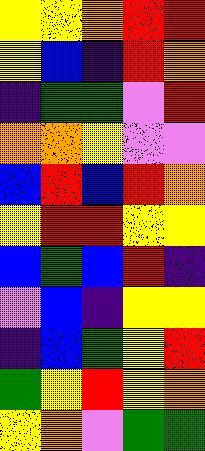[["yellow", "yellow", "orange", "red", "red"], ["yellow", "blue", "indigo", "red", "orange"], ["indigo", "green", "green", "violet", "red"], ["orange", "orange", "yellow", "violet", "violet"], ["blue", "red", "blue", "red", "orange"], ["yellow", "red", "red", "yellow", "yellow"], ["blue", "green", "blue", "red", "indigo"], ["violet", "blue", "indigo", "yellow", "yellow"], ["indigo", "blue", "green", "yellow", "red"], ["green", "yellow", "red", "yellow", "orange"], ["yellow", "orange", "violet", "green", "green"]]